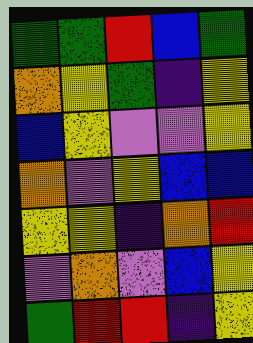[["green", "green", "red", "blue", "green"], ["orange", "yellow", "green", "indigo", "yellow"], ["blue", "yellow", "violet", "violet", "yellow"], ["orange", "violet", "yellow", "blue", "blue"], ["yellow", "yellow", "indigo", "orange", "red"], ["violet", "orange", "violet", "blue", "yellow"], ["green", "red", "red", "indigo", "yellow"]]